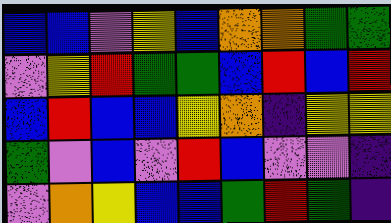[["blue", "blue", "violet", "yellow", "blue", "orange", "orange", "green", "green"], ["violet", "yellow", "red", "green", "green", "blue", "red", "blue", "red"], ["blue", "red", "blue", "blue", "yellow", "orange", "indigo", "yellow", "yellow"], ["green", "violet", "blue", "violet", "red", "blue", "violet", "violet", "indigo"], ["violet", "orange", "yellow", "blue", "blue", "green", "red", "green", "indigo"]]